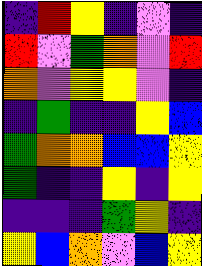[["indigo", "red", "yellow", "indigo", "violet", "indigo"], ["red", "violet", "green", "orange", "violet", "red"], ["orange", "violet", "yellow", "yellow", "violet", "indigo"], ["indigo", "green", "indigo", "indigo", "yellow", "blue"], ["green", "orange", "orange", "blue", "blue", "yellow"], ["green", "indigo", "indigo", "yellow", "indigo", "yellow"], ["indigo", "indigo", "indigo", "green", "yellow", "indigo"], ["yellow", "blue", "orange", "violet", "blue", "yellow"]]